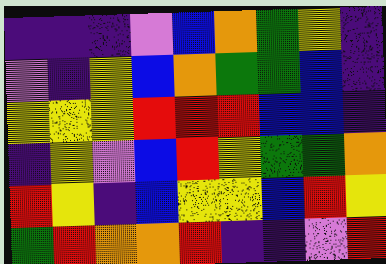[["indigo", "indigo", "indigo", "violet", "blue", "orange", "green", "yellow", "indigo"], ["violet", "indigo", "yellow", "blue", "orange", "green", "green", "blue", "indigo"], ["yellow", "yellow", "yellow", "red", "red", "red", "blue", "blue", "indigo"], ["indigo", "yellow", "violet", "blue", "red", "yellow", "green", "green", "orange"], ["red", "yellow", "indigo", "blue", "yellow", "yellow", "blue", "red", "yellow"], ["green", "red", "orange", "orange", "red", "indigo", "indigo", "violet", "red"]]